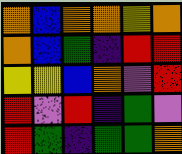[["orange", "blue", "orange", "orange", "yellow", "orange"], ["orange", "blue", "green", "indigo", "red", "red"], ["yellow", "yellow", "blue", "orange", "violet", "red"], ["red", "violet", "red", "indigo", "green", "violet"], ["red", "green", "indigo", "green", "green", "orange"]]